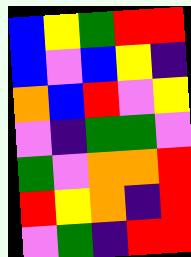[["blue", "yellow", "green", "red", "red"], ["blue", "violet", "blue", "yellow", "indigo"], ["orange", "blue", "red", "violet", "yellow"], ["violet", "indigo", "green", "green", "violet"], ["green", "violet", "orange", "orange", "red"], ["red", "yellow", "orange", "indigo", "red"], ["violet", "green", "indigo", "red", "red"]]